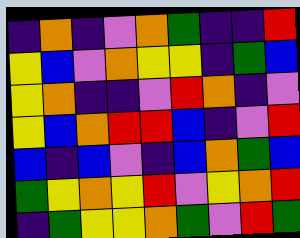[["indigo", "orange", "indigo", "violet", "orange", "green", "indigo", "indigo", "red"], ["yellow", "blue", "violet", "orange", "yellow", "yellow", "indigo", "green", "blue"], ["yellow", "orange", "indigo", "indigo", "violet", "red", "orange", "indigo", "violet"], ["yellow", "blue", "orange", "red", "red", "blue", "indigo", "violet", "red"], ["blue", "indigo", "blue", "violet", "indigo", "blue", "orange", "green", "blue"], ["green", "yellow", "orange", "yellow", "red", "violet", "yellow", "orange", "red"], ["indigo", "green", "yellow", "yellow", "orange", "green", "violet", "red", "green"]]